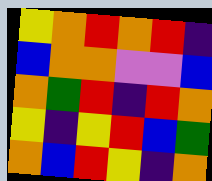[["yellow", "orange", "red", "orange", "red", "indigo"], ["blue", "orange", "orange", "violet", "violet", "blue"], ["orange", "green", "red", "indigo", "red", "orange"], ["yellow", "indigo", "yellow", "red", "blue", "green"], ["orange", "blue", "red", "yellow", "indigo", "orange"]]